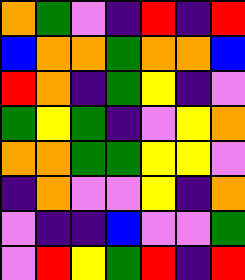[["orange", "green", "violet", "indigo", "red", "indigo", "red"], ["blue", "orange", "orange", "green", "orange", "orange", "blue"], ["red", "orange", "indigo", "green", "yellow", "indigo", "violet"], ["green", "yellow", "green", "indigo", "violet", "yellow", "orange"], ["orange", "orange", "green", "green", "yellow", "yellow", "violet"], ["indigo", "orange", "violet", "violet", "yellow", "indigo", "orange"], ["violet", "indigo", "indigo", "blue", "violet", "violet", "green"], ["violet", "red", "yellow", "green", "red", "indigo", "red"]]